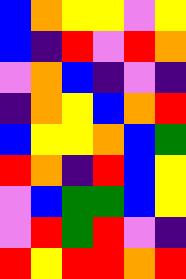[["blue", "orange", "yellow", "yellow", "violet", "yellow"], ["blue", "indigo", "red", "violet", "red", "orange"], ["violet", "orange", "blue", "indigo", "violet", "indigo"], ["indigo", "orange", "yellow", "blue", "orange", "red"], ["blue", "yellow", "yellow", "orange", "blue", "green"], ["red", "orange", "indigo", "red", "blue", "yellow"], ["violet", "blue", "green", "green", "blue", "yellow"], ["violet", "red", "green", "red", "violet", "indigo"], ["red", "yellow", "red", "red", "orange", "red"]]